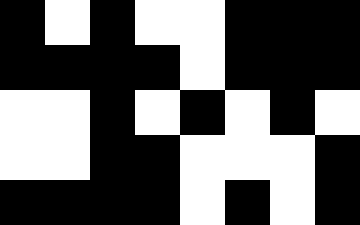[["black", "white", "black", "white", "white", "black", "black", "black"], ["black", "black", "black", "black", "white", "black", "black", "black"], ["white", "white", "black", "white", "black", "white", "black", "white"], ["white", "white", "black", "black", "white", "white", "white", "black"], ["black", "black", "black", "black", "white", "black", "white", "black"]]